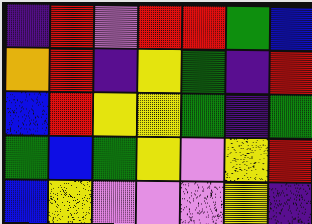[["indigo", "red", "violet", "red", "red", "green", "blue"], ["orange", "red", "indigo", "yellow", "green", "indigo", "red"], ["blue", "red", "yellow", "yellow", "green", "indigo", "green"], ["green", "blue", "green", "yellow", "violet", "yellow", "red"], ["blue", "yellow", "violet", "violet", "violet", "yellow", "indigo"]]